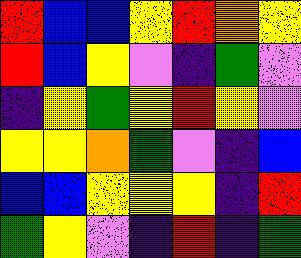[["red", "blue", "blue", "yellow", "red", "orange", "yellow"], ["red", "blue", "yellow", "violet", "indigo", "green", "violet"], ["indigo", "yellow", "green", "yellow", "red", "yellow", "violet"], ["yellow", "yellow", "orange", "green", "violet", "indigo", "blue"], ["blue", "blue", "yellow", "yellow", "yellow", "indigo", "red"], ["green", "yellow", "violet", "indigo", "red", "indigo", "green"]]